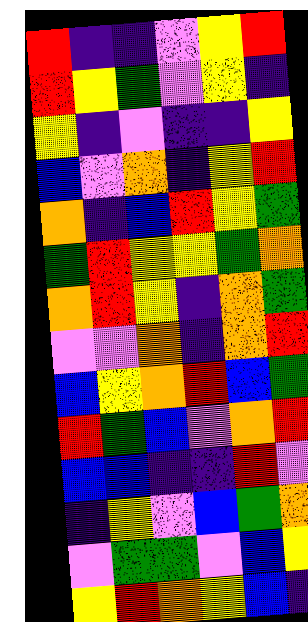[["red", "indigo", "indigo", "violet", "yellow", "red"], ["red", "yellow", "green", "violet", "yellow", "indigo"], ["yellow", "indigo", "violet", "indigo", "indigo", "yellow"], ["blue", "violet", "orange", "indigo", "yellow", "red"], ["orange", "indigo", "blue", "red", "yellow", "green"], ["green", "red", "yellow", "yellow", "green", "orange"], ["orange", "red", "yellow", "indigo", "orange", "green"], ["violet", "violet", "orange", "indigo", "orange", "red"], ["blue", "yellow", "orange", "red", "blue", "green"], ["red", "green", "blue", "violet", "orange", "red"], ["blue", "blue", "indigo", "indigo", "red", "violet"], ["indigo", "yellow", "violet", "blue", "green", "orange"], ["violet", "green", "green", "violet", "blue", "yellow"], ["yellow", "red", "orange", "yellow", "blue", "indigo"]]